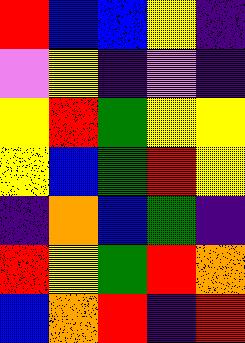[["red", "blue", "blue", "yellow", "indigo"], ["violet", "yellow", "indigo", "violet", "indigo"], ["yellow", "red", "green", "yellow", "yellow"], ["yellow", "blue", "green", "red", "yellow"], ["indigo", "orange", "blue", "green", "indigo"], ["red", "yellow", "green", "red", "orange"], ["blue", "orange", "red", "indigo", "red"]]